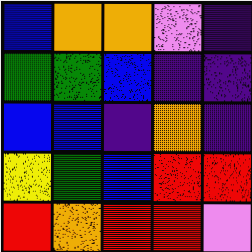[["blue", "orange", "orange", "violet", "indigo"], ["green", "green", "blue", "indigo", "indigo"], ["blue", "blue", "indigo", "orange", "indigo"], ["yellow", "green", "blue", "red", "red"], ["red", "orange", "red", "red", "violet"]]